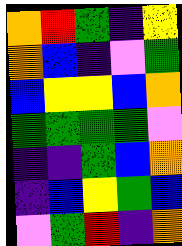[["orange", "red", "green", "indigo", "yellow"], ["orange", "blue", "indigo", "violet", "green"], ["blue", "yellow", "yellow", "blue", "orange"], ["green", "green", "green", "green", "violet"], ["indigo", "indigo", "green", "blue", "orange"], ["indigo", "blue", "yellow", "green", "blue"], ["violet", "green", "red", "indigo", "orange"]]